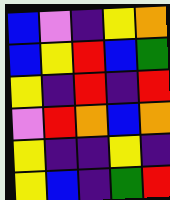[["blue", "violet", "indigo", "yellow", "orange"], ["blue", "yellow", "red", "blue", "green"], ["yellow", "indigo", "red", "indigo", "red"], ["violet", "red", "orange", "blue", "orange"], ["yellow", "indigo", "indigo", "yellow", "indigo"], ["yellow", "blue", "indigo", "green", "red"]]